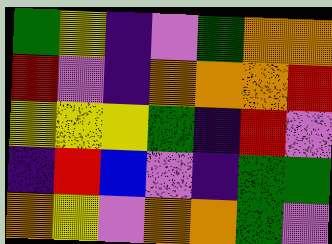[["green", "yellow", "indigo", "violet", "green", "orange", "orange"], ["red", "violet", "indigo", "orange", "orange", "orange", "red"], ["yellow", "yellow", "yellow", "green", "indigo", "red", "violet"], ["indigo", "red", "blue", "violet", "indigo", "green", "green"], ["orange", "yellow", "violet", "orange", "orange", "green", "violet"]]